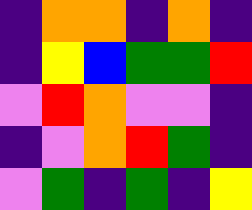[["indigo", "orange", "orange", "indigo", "orange", "indigo"], ["indigo", "yellow", "blue", "green", "green", "red"], ["violet", "red", "orange", "violet", "violet", "indigo"], ["indigo", "violet", "orange", "red", "green", "indigo"], ["violet", "green", "indigo", "green", "indigo", "yellow"]]